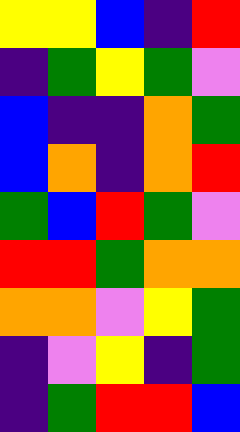[["yellow", "yellow", "blue", "indigo", "red"], ["indigo", "green", "yellow", "green", "violet"], ["blue", "indigo", "indigo", "orange", "green"], ["blue", "orange", "indigo", "orange", "red"], ["green", "blue", "red", "green", "violet"], ["red", "red", "green", "orange", "orange"], ["orange", "orange", "violet", "yellow", "green"], ["indigo", "violet", "yellow", "indigo", "green"], ["indigo", "green", "red", "red", "blue"]]